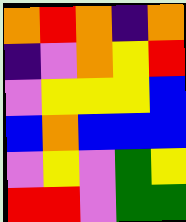[["orange", "red", "orange", "indigo", "orange"], ["indigo", "violet", "orange", "yellow", "red"], ["violet", "yellow", "yellow", "yellow", "blue"], ["blue", "orange", "blue", "blue", "blue"], ["violet", "yellow", "violet", "green", "yellow"], ["red", "red", "violet", "green", "green"]]